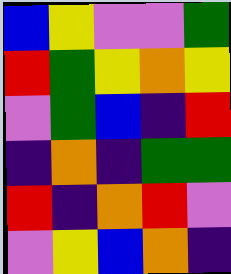[["blue", "yellow", "violet", "violet", "green"], ["red", "green", "yellow", "orange", "yellow"], ["violet", "green", "blue", "indigo", "red"], ["indigo", "orange", "indigo", "green", "green"], ["red", "indigo", "orange", "red", "violet"], ["violet", "yellow", "blue", "orange", "indigo"]]